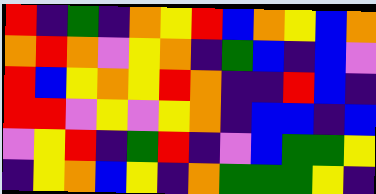[["red", "indigo", "green", "indigo", "orange", "yellow", "red", "blue", "orange", "yellow", "blue", "orange"], ["orange", "red", "orange", "violet", "yellow", "orange", "indigo", "green", "blue", "indigo", "blue", "violet"], ["red", "blue", "yellow", "orange", "yellow", "red", "orange", "indigo", "indigo", "red", "blue", "indigo"], ["red", "red", "violet", "yellow", "violet", "yellow", "orange", "indigo", "blue", "blue", "indigo", "blue"], ["violet", "yellow", "red", "indigo", "green", "red", "indigo", "violet", "blue", "green", "green", "yellow"], ["indigo", "yellow", "orange", "blue", "yellow", "indigo", "orange", "green", "green", "green", "yellow", "indigo"]]